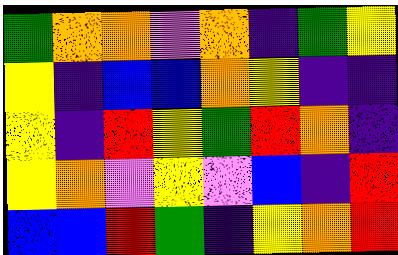[["green", "orange", "orange", "violet", "orange", "indigo", "green", "yellow"], ["yellow", "indigo", "blue", "blue", "orange", "yellow", "indigo", "indigo"], ["yellow", "indigo", "red", "yellow", "green", "red", "orange", "indigo"], ["yellow", "orange", "violet", "yellow", "violet", "blue", "indigo", "red"], ["blue", "blue", "red", "green", "indigo", "yellow", "orange", "red"]]